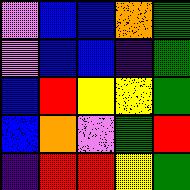[["violet", "blue", "blue", "orange", "green"], ["violet", "blue", "blue", "indigo", "green"], ["blue", "red", "yellow", "yellow", "green"], ["blue", "orange", "violet", "green", "red"], ["indigo", "red", "red", "yellow", "green"]]